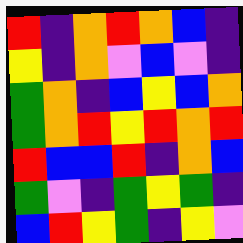[["red", "indigo", "orange", "red", "orange", "blue", "indigo"], ["yellow", "indigo", "orange", "violet", "blue", "violet", "indigo"], ["green", "orange", "indigo", "blue", "yellow", "blue", "orange"], ["green", "orange", "red", "yellow", "red", "orange", "red"], ["red", "blue", "blue", "red", "indigo", "orange", "blue"], ["green", "violet", "indigo", "green", "yellow", "green", "indigo"], ["blue", "red", "yellow", "green", "indigo", "yellow", "violet"]]